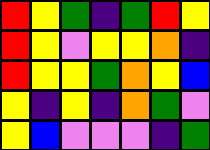[["red", "yellow", "green", "indigo", "green", "red", "yellow"], ["red", "yellow", "violet", "yellow", "yellow", "orange", "indigo"], ["red", "yellow", "yellow", "green", "orange", "yellow", "blue"], ["yellow", "indigo", "yellow", "indigo", "orange", "green", "violet"], ["yellow", "blue", "violet", "violet", "violet", "indigo", "green"]]